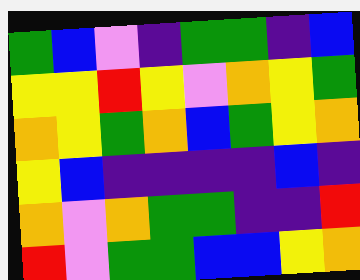[["green", "blue", "violet", "indigo", "green", "green", "indigo", "blue"], ["yellow", "yellow", "red", "yellow", "violet", "orange", "yellow", "green"], ["orange", "yellow", "green", "orange", "blue", "green", "yellow", "orange"], ["yellow", "blue", "indigo", "indigo", "indigo", "indigo", "blue", "indigo"], ["orange", "violet", "orange", "green", "green", "indigo", "indigo", "red"], ["red", "violet", "green", "green", "blue", "blue", "yellow", "orange"]]